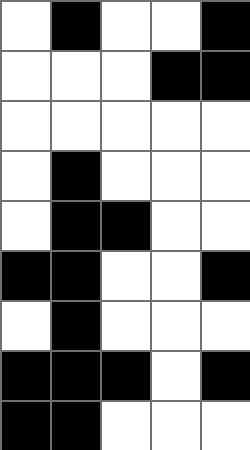[["white", "black", "white", "white", "black"], ["white", "white", "white", "black", "black"], ["white", "white", "white", "white", "white"], ["white", "black", "white", "white", "white"], ["white", "black", "black", "white", "white"], ["black", "black", "white", "white", "black"], ["white", "black", "white", "white", "white"], ["black", "black", "black", "white", "black"], ["black", "black", "white", "white", "white"]]